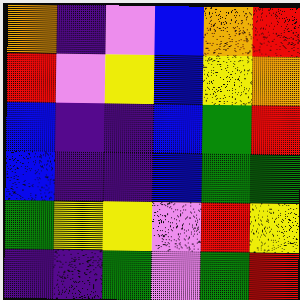[["orange", "indigo", "violet", "blue", "orange", "red"], ["red", "violet", "yellow", "blue", "yellow", "orange"], ["blue", "indigo", "indigo", "blue", "green", "red"], ["blue", "indigo", "indigo", "blue", "green", "green"], ["green", "yellow", "yellow", "violet", "red", "yellow"], ["indigo", "indigo", "green", "violet", "green", "red"]]